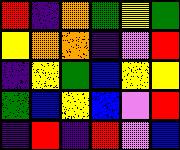[["red", "indigo", "orange", "green", "yellow", "green"], ["yellow", "orange", "orange", "indigo", "violet", "red"], ["indigo", "yellow", "green", "blue", "yellow", "yellow"], ["green", "blue", "yellow", "blue", "violet", "red"], ["indigo", "red", "indigo", "red", "violet", "blue"]]